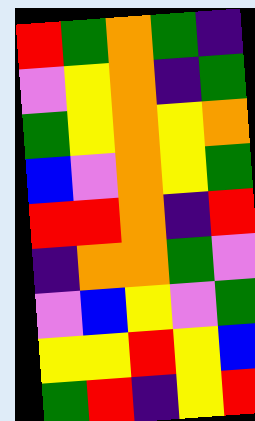[["red", "green", "orange", "green", "indigo"], ["violet", "yellow", "orange", "indigo", "green"], ["green", "yellow", "orange", "yellow", "orange"], ["blue", "violet", "orange", "yellow", "green"], ["red", "red", "orange", "indigo", "red"], ["indigo", "orange", "orange", "green", "violet"], ["violet", "blue", "yellow", "violet", "green"], ["yellow", "yellow", "red", "yellow", "blue"], ["green", "red", "indigo", "yellow", "red"]]